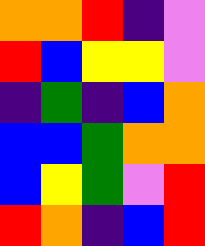[["orange", "orange", "red", "indigo", "violet"], ["red", "blue", "yellow", "yellow", "violet"], ["indigo", "green", "indigo", "blue", "orange"], ["blue", "blue", "green", "orange", "orange"], ["blue", "yellow", "green", "violet", "red"], ["red", "orange", "indigo", "blue", "red"]]